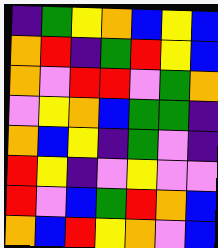[["indigo", "green", "yellow", "orange", "blue", "yellow", "blue"], ["orange", "red", "indigo", "green", "red", "yellow", "blue"], ["orange", "violet", "red", "red", "violet", "green", "orange"], ["violet", "yellow", "orange", "blue", "green", "green", "indigo"], ["orange", "blue", "yellow", "indigo", "green", "violet", "indigo"], ["red", "yellow", "indigo", "violet", "yellow", "violet", "violet"], ["red", "violet", "blue", "green", "red", "orange", "blue"], ["orange", "blue", "red", "yellow", "orange", "violet", "blue"]]